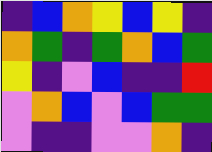[["indigo", "blue", "orange", "yellow", "blue", "yellow", "indigo"], ["orange", "green", "indigo", "green", "orange", "blue", "green"], ["yellow", "indigo", "violet", "blue", "indigo", "indigo", "red"], ["violet", "orange", "blue", "violet", "blue", "green", "green"], ["violet", "indigo", "indigo", "violet", "violet", "orange", "indigo"]]